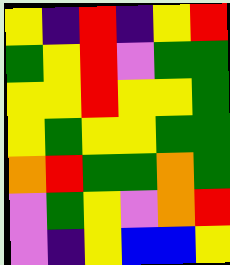[["yellow", "indigo", "red", "indigo", "yellow", "red"], ["green", "yellow", "red", "violet", "green", "green"], ["yellow", "yellow", "red", "yellow", "yellow", "green"], ["yellow", "green", "yellow", "yellow", "green", "green"], ["orange", "red", "green", "green", "orange", "green"], ["violet", "green", "yellow", "violet", "orange", "red"], ["violet", "indigo", "yellow", "blue", "blue", "yellow"]]